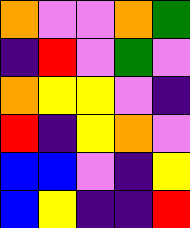[["orange", "violet", "violet", "orange", "green"], ["indigo", "red", "violet", "green", "violet"], ["orange", "yellow", "yellow", "violet", "indigo"], ["red", "indigo", "yellow", "orange", "violet"], ["blue", "blue", "violet", "indigo", "yellow"], ["blue", "yellow", "indigo", "indigo", "red"]]